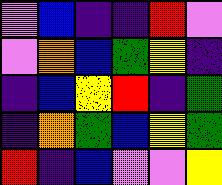[["violet", "blue", "indigo", "indigo", "red", "violet"], ["violet", "orange", "blue", "green", "yellow", "indigo"], ["indigo", "blue", "yellow", "red", "indigo", "green"], ["indigo", "orange", "green", "blue", "yellow", "green"], ["red", "indigo", "blue", "violet", "violet", "yellow"]]